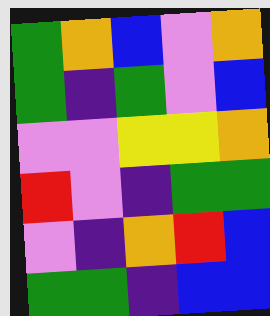[["green", "orange", "blue", "violet", "orange"], ["green", "indigo", "green", "violet", "blue"], ["violet", "violet", "yellow", "yellow", "orange"], ["red", "violet", "indigo", "green", "green"], ["violet", "indigo", "orange", "red", "blue"], ["green", "green", "indigo", "blue", "blue"]]